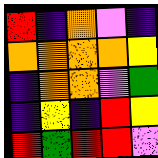[["red", "indigo", "orange", "violet", "indigo"], ["orange", "orange", "orange", "orange", "yellow"], ["indigo", "orange", "orange", "violet", "green"], ["indigo", "yellow", "indigo", "red", "yellow"], ["red", "green", "red", "red", "violet"]]